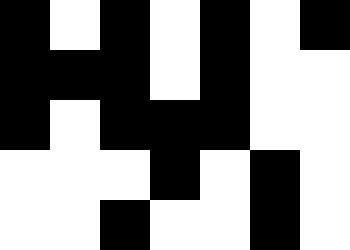[["black", "white", "black", "white", "black", "white", "black"], ["black", "black", "black", "white", "black", "white", "white"], ["black", "white", "black", "black", "black", "white", "white"], ["white", "white", "white", "black", "white", "black", "white"], ["white", "white", "black", "white", "white", "black", "white"]]